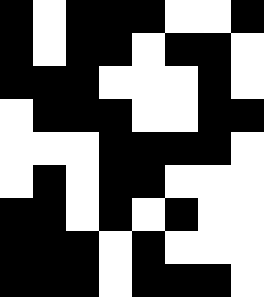[["black", "white", "black", "black", "black", "white", "white", "black"], ["black", "white", "black", "black", "white", "black", "black", "white"], ["black", "black", "black", "white", "white", "white", "black", "white"], ["white", "black", "black", "black", "white", "white", "black", "black"], ["white", "white", "white", "black", "black", "black", "black", "white"], ["white", "black", "white", "black", "black", "white", "white", "white"], ["black", "black", "white", "black", "white", "black", "white", "white"], ["black", "black", "black", "white", "black", "white", "white", "white"], ["black", "black", "black", "white", "black", "black", "black", "white"]]